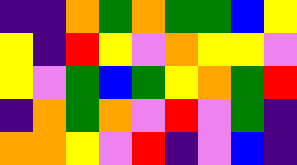[["indigo", "indigo", "orange", "green", "orange", "green", "green", "blue", "yellow"], ["yellow", "indigo", "red", "yellow", "violet", "orange", "yellow", "yellow", "violet"], ["yellow", "violet", "green", "blue", "green", "yellow", "orange", "green", "red"], ["indigo", "orange", "green", "orange", "violet", "red", "violet", "green", "indigo"], ["orange", "orange", "yellow", "violet", "red", "indigo", "violet", "blue", "indigo"]]